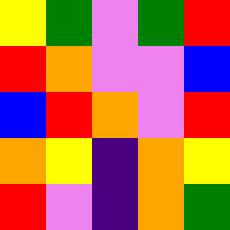[["yellow", "green", "violet", "green", "red"], ["red", "orange", "violet", "violet", "blue"], ["blue", "red", "orange", "violet", "red"], ["orange", "yellow", "indigo", "orange", "yellow"], ["red", "violet", "indigo", "orange", "green"]]